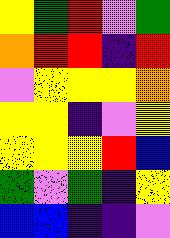[["yellow", "green", "red", "violet", "green"], ["orange", "red", "red", "indigo", "red"], ["violet", "yellow", "yellow", "yellow", "orange"], ["yellow", "yellow", "indigo", "violet", "yellow"], ["yellow", "yellow", "yellow", "red", "blue"], ["green", "violet", "green", "indigo", "yellow"], ["blue", "blue", "indigo", "indigo", "violet"]]